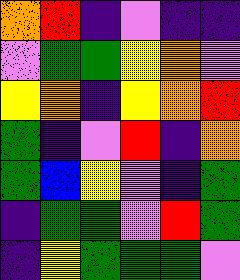[["orange", "red", "indigo", "violet", "indigo", "indigo"], ["violet", "green", "green", "yellow", "orange", "violet"], ["yellow", "orange", "indigo", "yellow", "orange", "red"], ["green", "indigo", "violet", "red", "indigo", "orange"], ["green", "blue", "yellow", "violet", "indigo", "green"], ["indigo", "green", "green", "violet", "red", "green"], ["indigo", "yellow", "green", "green", "green", "violet"]]